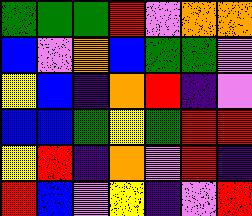[["green", "green", "green", "red", "violet", "orange", "orange"], ["blue", "violet", "orange", "blue", "green", "green", "violet"], ["yellow", "blue", "indigo", "orange", "red", "indigo", "violet"], ["blue", "blue", "green", "yellow", "green", "red", "red"], ["yellow", "red", "indigo", "orange", "violet", "red", "indigo"], ["red", "blue", "violet", "yellow", "indigo", "violet", "red"]]